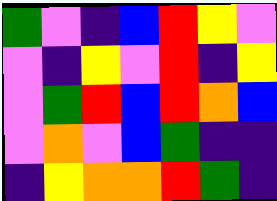[["green", "violet", "indigo", "blue", "red", "yellow", "violet"], ["violet", "indigo", "yellow", "violet", "red", "indigo", "yellow"], ["violet", "green", "red", "blue", "red", "orange", "blue"], ["violet", "orange", "violet", "blue", "green", "indigo", "indigo"], ["indigo", "yellow", "orange", "orange", "red", "green", "indigo"]]